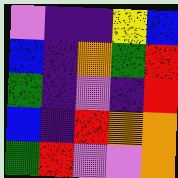[["violet", "indigo", "indigo", "yellow", "blue"], ["blue", "indigo", "orange", "green", "red"], ["green", "indigo", "violet", "indigo", "red"], ["blue", "indigo", "red", "orange", "orange"], ["green", "red", "violet", "violet", "orange"]]